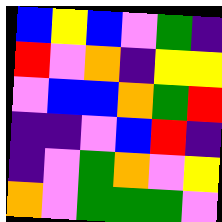[["blue", "yellow", "blue", "violet", "green", "indigo"], ["red", "violet", "orange", "indigo", "yellow", "yellow"], ["violet", "blue", "blue", "orange", "green", "red"], ["indigo", "indigo", "violet", "blue", "red", "indigo"], ["indigo", "violet", "green", "orange", "violet", "yellow"], ["orange", "violet", "green", "green", "green", "violet"]]